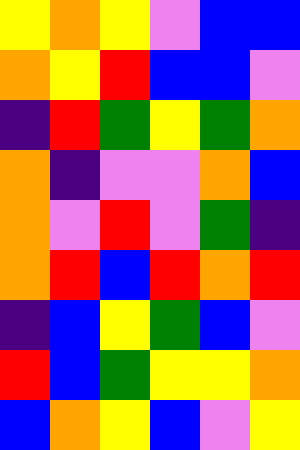[["yellow", "orange", "yellow", "violet", "blue", "blue"], ["orange", "yellow", "red", "blue", "blue", "violet"], ["indigo", "red", "green", "yellow", "green", "orange"], ["orange", "indigo", "violet", "violet", "orange", "blue"], ["orange", "violet", "red", "violet", "green", "indigo"], ["orange", "red", "blue", "red", "orange", "red"], ["indigo", "blue", "yellow", "green", "blue", "violet"], ["red", "blue", "green", "yellow", "yellow", "orange"], ["blue", "orange", "yellow", "blue", "violet", "yellow"]]